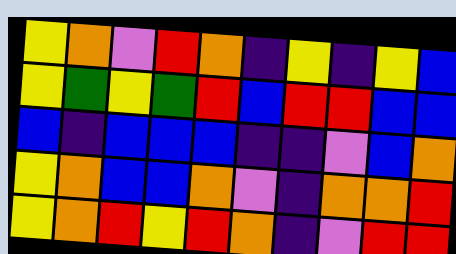[["yellow", "orange", "violet", "red", "orange", "indigo", "yellow", "indigo", "yellow", "blue"], ["yellow", "green", "yellow", "green", "red", "blue", "red", "red", "blue", "blue"], ["blue", "indigo", "blue", "blue", "blue", "indigo", "indigo", "violet", "blue", "orange"], ["yellow", "orange", "blue", "blue", "orange", "violet", "indigo", "orange", "orange", "red"], ["yellow", "orange", "red", "yellow", "red", "orange", "indigo", "violet", "red", "red"]]